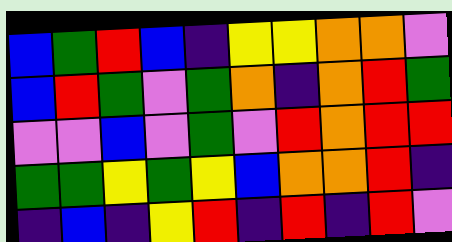[["blue", "green", "red", "blue", "indigo", "yellow", "yellow", "orange", "orange", "violet"], ["blue", "red", "green", "violet", "green", "orange", "indigo", "orange", "red", "green"], ["violet", "violet", "blue", "violet", "green", "violet", "red", "orange", "red", "red"], ["green", "green", "yellow", "green", "yellow", "blue", "orange", "orange", "red", "indigo"], ["indigo", "blue", "indigo", "yellow", "red", "indigo", "red", "indigo", "red", "violet"]]